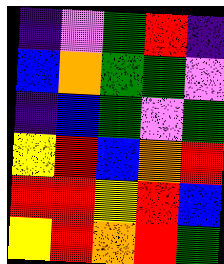[["indigo", "violet", "green", "red", "indigo"], ["blue", "orange", "green", "green", "violet"], ["indigo", "blue", "green", "violet", "green"], ["yellow", "red", "blue", "orange", "red"], ["red", "red", "yellow", "red", "blue"], ["yellow", "red", "orange", "red", "green"]]